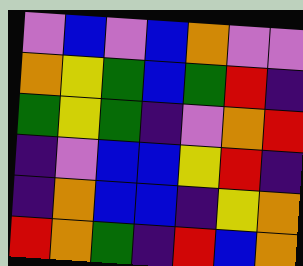[["violet", "blue", "violet", "blue", "orange", "violet", "violet"], ["orange", "yellow", "green", "blue", "green", "red", "indigo"], ["green", "yellow", "green", "indigo", "violet", "orange", "red"], ["indigo", "violet", "blue", "blue", "yellow", "red", "indigo"], ["indigo", "orange", "blue", "blue", "indigo", "yellow", "orange"], ["red", "orange", "green", "indigo", "red", "blue", "orange"]]